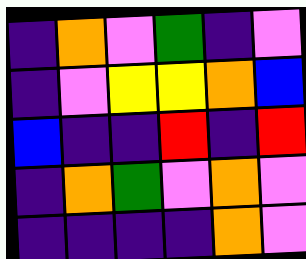[["indigo", "orange", "violet", "green", "indigo", "violet"], ["indigo", "violet", "yellow", "yellow", "orange", "blue"], ["blue", "indigo", "indigo", "red", "indigo", "red"], ["indigo", "orange", "green", "violet", "orange", "violet"], ["indigo", "indigo", "indigo", "indigo", "orange", "violet"]]